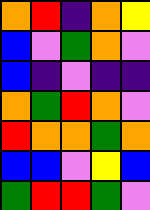[["orange", "red", "indigo", "orange", "yellow"], ["blue", "violet", "green", "orange", "violet"], ["blue", "indigo", "violet", "indigo", "indigo"], ["orange", "green", "red", "orange", "violet"], ["red", "orange", "orange", "green", "orange"], ["blue", "blue", "violet", "yellow", "blue"], ["green", "red", "red", "green", "violet"]]